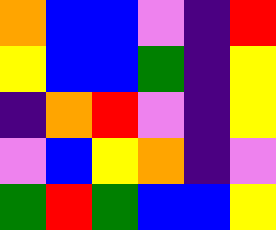[["orange", "blue", "blue", "violet", "indigo", "red"], ["yellow", "blue", "blue", "green", "indigo", "yellow"], ["indigo", "orange", "red", "violet", "indigo", "yellow"], ["violet", "blue", "yellow", "orange", "indigo", "violet"], ["green", "red", "green", "blue", "blue", "yellow"]]